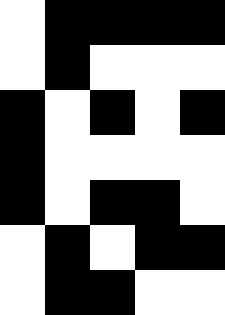[["white", "black", "black", "black", "black"], ["white", "black", "white", "white", "white"], ["black", "white", "black", "white", "black"], ["black", "white", "white", "white", "white"], ["black", "white", "black", "black", "white"], ["white", "black", "white", "black", "black"], ["white", "black", "black", "white", "white"]]